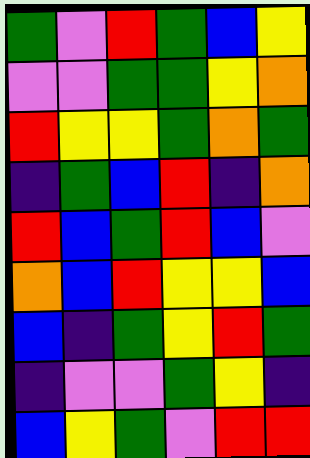[["green", "violet", "red", "green", "blue", "yellow"], ["violet", "violet", "green", "green", "yellow", "orange"], ["red", "yellow", "yellow", "green", "orange", "green"], ["indigo", "green", "blue", "red", "indigo", "orange"], ["red", "blue", "green", "red", "blue", "violet"], ["orange", "blue", "red", "yellow", "yellow", "blue"], ["blue", "indigo", "green", "yellow", "red", "green"], ["indigo", "violet", "violet", "green", "yellow", "indigo"], ["blue", "yellow", "green", "violet", "red", "red"]]